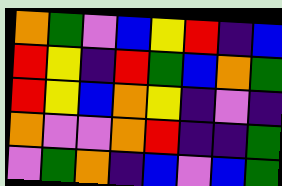[["orange", "green", "violet", "blue", "yellow", "red", "indigo", "blue"], ["red", "yellow", "indigo", "red", "green", "blue", "orange", "green"], ["red", "yellow", "blue", "orange", "yellow", "indigo", "violet", "indigo"], ["orange", "violet", "violet", "orange", "red", "indigo", "indigo", "green"], ["violet", "green", "orange", "indigo", "blue", "violet", "blue", "green"]]